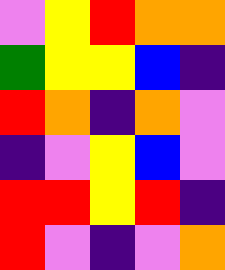[["violet", "yellow", "red", "orange", "orange"], ["green", "yellow", "yellow", "blue", "indigo"], ["red", "orange", "indigo", "orange", "violet"], ["indigo", "violet", "yellow", "blue", "violet"], ["red", "red", "yellow", "red", "indigo"], ["red", "violet", "indigo", "violet", "orange"]]